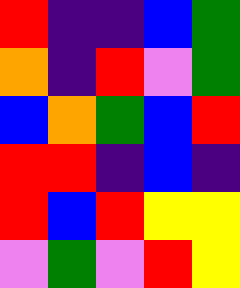[["red", "indigo", "indigo", "blue", "green"], ["orange", "indigo", "red", "violet", "green"], ["blue", "orange", "green", "blue", "red"], ["red", "red", "indigo", "blue", "indigo"], ["red", "blue", "red", "yellow", "yellow"], ["violet", "green", "violet", "red", "yellow"]]